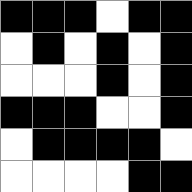[["black", "black", "black", "white", "black", "black"], ["white", "black", "white", "black", "white", "black"], ["white", "white", "white", "black", "white", "black"], ["black", "black", "black", "white", "white", "black"], ["white", "black", "black", "black", "black", "white"], ["white", "white", "white", "white", "black", "black"]]